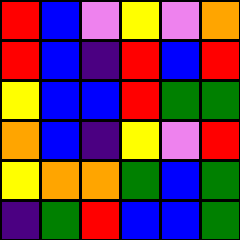[["red", "blue", "violet", "yellow", "violet", "orange"], ["red", "blue", "indigo", "red", "blue", "red"], ["yellow", "blue", "blue", "red", "green", "green"], ["orange", "blue", "indigo", "yellow", "violet", "red"], ["yellow", "orange", "orange", "green", "blue", "green"], ["indigo", "green", "red", "blue", "blue", "green"]]